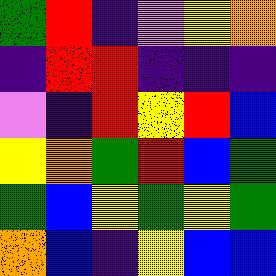[["green", "red", "indigo", "violet", "yellow", "orange"], ["indigo", "red", "red", "indigo", "indigo", "indigo"], ["violet", "indigo", "red", "yellow", "red", "blue"], ["yellow", "orange", "green", "red", "blue", "green"], ["green", "blue", "yellow", "green", "yellow", "green"], ["orange", "blue", "indigo", "yellow", "blue", "blue"]]